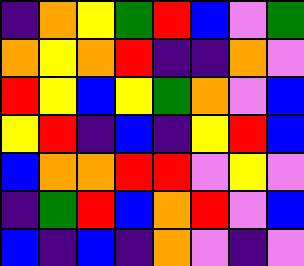[["indigo", "orange", "yellow", "green", "red", "blue", "violet", "green"], ["orange", "yellow", "orange", "red", "indigo", "indigo", "orange", "violet"], ["red", "yellow", "blue", "yellow", "green", "orange", "violet", "blue"], ["yellow", "red", "indigo", "blue", "indigo", "yellow", "red", "blue"], ["blue", "orange", "orange", "red", "red", "violet", "yellow", "violet"], ["indigo", "green", "red", "blue", "orange", "red", "violet", "blue"], ["blue", "indigo", "blue", "indigo", "orange", "violet", "indigo", "violet"]]